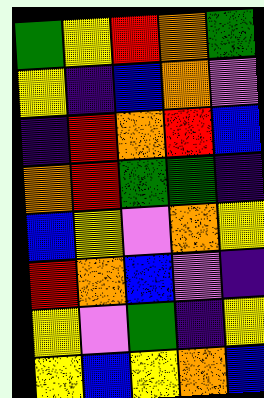[["green", "yellow", "red", "orange", "green"], ["yellow", "indigo", "blue", "orange", "violet"], ["indigo", "red", "orange", "red", "blue"], ["orange", "red", "green", "green", "indigo"], ["blue", "yellow", "violet", "orange", "yellow"], ["red", "orange", "blue", "violet", "indigo"], ["yellow", "violet", "green", "indigo", "yellow"], ["yellow", "blue", "yellow", "orange", "blue"]]